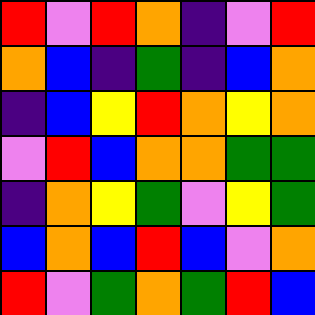[["red", "violet", "red", "orange", "indigo", "violet", "red"], ["orange", "blue", "indigo", "green", "indigo", "blue", "orange"], ["indigo", "blue", "yellow", "red", "orange", "yellow", "orange"], ["violet", "red", "blue", "orange", "orange", "green", "green"], ["indigo", "orange", "yellow", "green", "violet", "yellow", "green"], ["blue", "orange", "blue", "red", "blue", "violet", "orange"], ["red", "violet", "green", "orange", "green", "red", "blue"]]